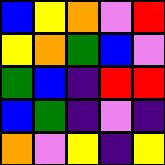[["blue", "yellow", "orange", "violet", "red"], ["yellow", "orange", "green", "blue", "violet"], ["green", "blue", "indigo", "red", "red"], ["blue", "green", "indigo", "violet", "indigo"], ["orange", "violet", "yellow", "indigo", "yellow"]]